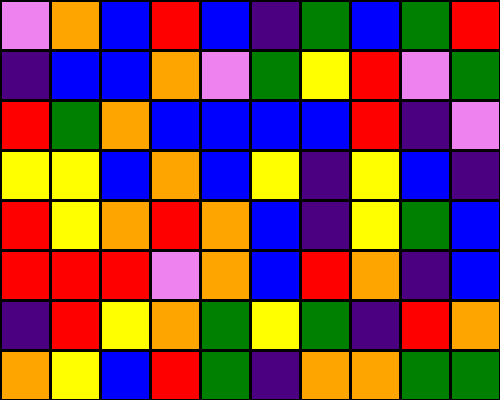[["violet", "orange", "blue", "red", "blue", "indigo", "green", "blue", "green", "red"], ["indigo", "blue", "blue", "orange", "violet", "green", "yellow", "red", "violet", "green"], ["red", "green", "orange", "blue", "blue", "blue", "blue", "red", "indigo", "violet"], ["yellow", "yellow", "blue", "orange", "blue", "yellow", "indigo", "yellow", "blue", "indigo"], ["red", "yellow", "orange", "red", "orange", "blue", "indigo", "yellow", "green", "blue"], ["red", "red", "red", "violet", "orange", "blue", "red", "orange", "indigo", "blue"], ["indigo", "red", "yellow", "orange", "green", "yellow", "green", "indigo", "red", "orange"], ["orange", "yellow", "blue", "red", "green", "indigo", "orange", "orange", "green", "green"]]